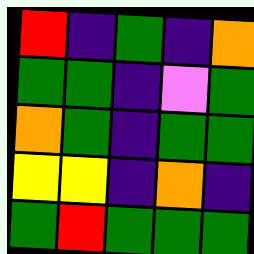[["red", "indigo", "green", "indigo", "orange"], ["green", "green", "indigo", "violet", "green"], ["orange", "green", "indigo", "green", "green"], ["yellow", "yellow", "indigo", "orange", "indigo"], ["green", "red", "green", "green", "green"]]